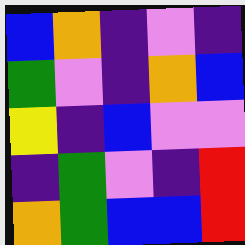[["blue", "orange", "indigo", "violet", "indigo"], ["green", "violet", "indigo", "orange", "blue"], ["yellow", "indigo", "blue", "violet", "violet"], ["indigo", "green", "violet", "indigo", "red"], ["orange", "green", "blue", "blue", "red"]]